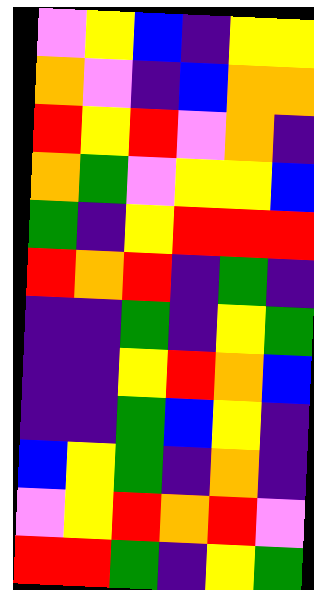[["violet", "yellow", "blue", "indigo", "yellow", "yellow"], ["orange", "violet", "indigo", "blue", "orange", "orange"], ["red", "yellow", "red", "violet", "orange", "indigo"], ["orange", "green", "violet", "yellow", "yellow", "blue"], ["green", "indigo", "yellow", "red", "red", "red"], ["red", "orange", "red", "indigo", "green", "indigo"], ["indigo", "indigo", "green", "indigo", "yellow", "green"], ["indigo", "indigo", "yellow", "red", "orange", "blue"], ["indigo", "indigo", "green", "blue", "yellow", "indigo"], ["blue", "yellow", "green", "indigo", "orange", "indigo"], ["violet", "yellow", "red", "orange", "red", "violet"], ["red", "red", "green", "indigo", "yellow", "green"]]